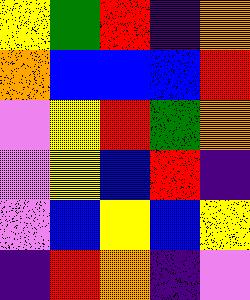[["yellow", "green", "red", "indigo", "orange"], ["orange", "blue", "blue", "blue", "red"], ["violet", "yellow", "red", "green", "orange"], ["violet", "yellow", "blue", "red", "indigo"], ["violet", "blue", "yellow", "blue", "yellow"], ["indigo", "red", "orange", "indigo", "violet"]]